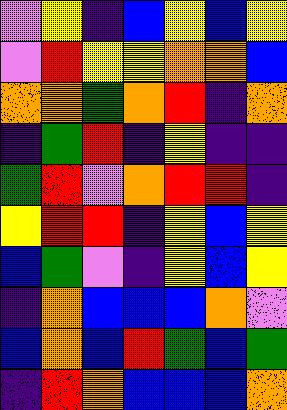[["violet", "yellow", "indigo", "blue", "yellow", "blue", "yellow"], ["violet", "red", "yellow", "yellow", "orange", "orange", "blue"], ["orange", "orange", "green", "orange", "red", "indigo", "orange"], ["indigo", "green", "red", "indigo", "yellow", "indigo", "indigo"], ["green", "red", "violet", "orange", "red", "red", "indigo"], ["yellow", "red", "red", "indigo", "yellow", "blue", "yellow"], ["blue", "green", "violet", "indigo", "yellow", "blue", "yellow"], ["indigo", "orange", "blue", "blue", "blue", "orange", "violet"], ["blue", "orange", "blue", "red", "green", "blue", "green"], ["indigo", "red", "orange", "blue", "blue", "blue", "orange"]]